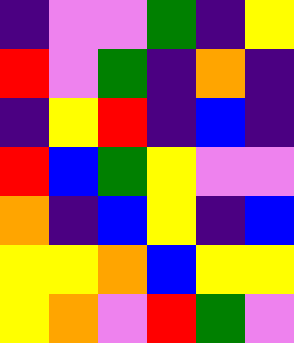[["indigo", "violet", "violet", "green", "indigo", "yellow"], ["red", "violet", "green", "indigo", "orange", "indigo"], ["indigo", "yellow", "red", "indigo", "blue", "indigo"], ["red", "blue", "green", "yellow", "violet", "violet"], ["orange", "indigo", "blue", "yellow", "indigo", "blue"], ["yellow", "yellow", "orange", "blue", "yellow", "yellow"], ["yellow", "orange", "violet", "red", "green", "violet"]]